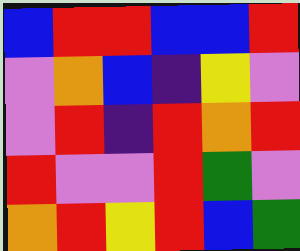[["blue", "red", "red", "blue", "blue", "red"], ["violet", "orange", "blue", "indigo", "yellow", "violet"], ["violet", "red", "indigo", "red", "orange", "red"], ["red", "violet", "violet", "red", "green", "violet"], ["orange", "red", "yellow", "red", "blue", "green"]]